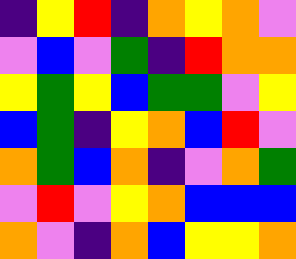[["indigo", "yellow", "red", "indigo", "orange", "yellow", "orange", "violet"], ["violet", "blue", "violet", "green", "indigo", "red", "orange", "orange"], ["yellow", "green", "yellow", "blue", "green", "green", "violet", "yellow"], ["blue", "green", "indigo", "yellow", "orange", "blue", "red", "violet"], ["orange", "green", "blue", "orange", "indigo", "violet", "orange", "green"], ["violet", "red", "violet", "yellow", "orange", "blue", "blue", "blue"], ["orange", "violet", "indigo", "orange", "blue", "yellow", "yellow", "orange"]]